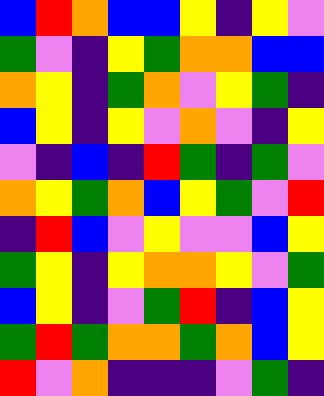[["blue", "red", "orange", "blue", "blue", "yellow", "indigo", "yellow", "violet"], ["green", "violet", "indigo", "yellow", "green", "orange", "orange", "blue", "blue"], ["orange", "yellow", "indigo", "green", "orange", "violet", "yellow", "green", "indigo"], ["blue", "yellow", "indigo", "yellow", "violet", "orange", "violet", "indigo", "yellow"], ["violet", "indigo", "blue", "indigo", "red", "green", "indigo", "green", "violet"], ["orange", "yellow", "green", "orange", "blue", "yellow", "green", "violet", "red"], ["indigo", "red", "blue", "violet", "yellow", "violet", "violet", "blue", "yellow"], ["green", "yellow", "indigo", "yellow", "orange", "orange", "yellow", "violet", "green"], ["blue", "yellow", "indigo", "violet", "green", "red", "indigo", "blue", "yellow"], ["green", "red", "green", "orange", "orange", "green", "orange", "blue", "yellow"], ["red", "violet", "orange", "indigo", "indigo", "indigo", "violet", "green", "indigo"]]